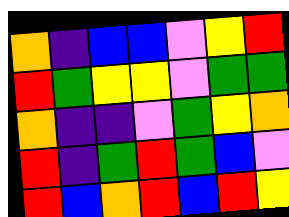[["orange", "indigo", "blue", "blue", "violet", "yellow", "red"], ["red", "green", "yellow", "yellow", "violet", "green", "green"], ["orange", "indigo", "indigo", "violet", "green", "yellow", "orange"], ["red", "indigo", "green", "red", "green", "blue", "violet"], ["red", "blue", "orange", "red", "blue", "red", "yellow"]]